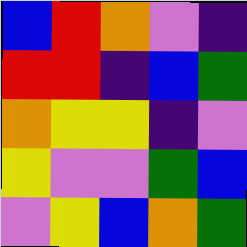[["blue", "red", "orange", "violet", "indigo"], ["red", "red", "indigo", "blue", "green"], ["orange", "yellow", "yellow", "indigo", "violet"], ["yellow", "violet", "violet", "green", "blue"], ["violet", "yellow", "blue", "orange", "green"]]